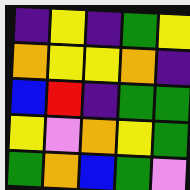[["indigo", "yellow", "indigo", "green", "yellow"], ["orange", "yellow", "yellow", "orange", "indigo"], ["blue", "red", "indigo", "green", "green"], ["yellow", "violet", "orange", "yellow", "green"], ["green", "orange", "blue", "green", "violet"]]